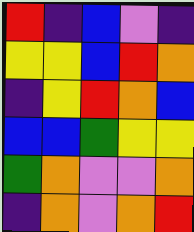[["red", "indigo", "blue", "violet", "indigo"], ["yellow", "yellow", "blue", "red", "orange"], ["indigo", "yellow", "red", "orange", "blue"], ["blue", "blue", "green", "yellow", "yellow"], ["green", "orange", "violet", "violet", "orange"], ["indigo", "orange", "violet", "orange", "red"]]